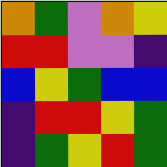[["orange", "green", "violet", "orange", "yellow"], ["red", "red", "violet", "violet", "indigo"], ["blue", "yellow", "green", "blue", "blue"], ["indigo", "red", "red", "yellow", "green"], ["indigo", "green", "yellow", "red", "green"]]